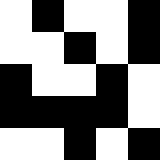[["white", "black", "white", "white", "black"], ["white", "white", "black", "white", "black"], ["black", "white", "white", "black", "white"], ["black", "black", "black", "black", "white"], ["white", "white", "black", "white", "black"]]